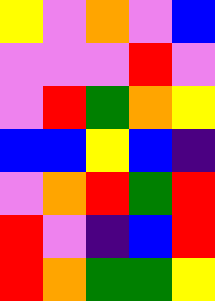[["yellow", "violet", "orange", "violet", "blue"], ["violet", "violet", "violet", "red", "violet"], ["violet", "red", "green", "orange", "yellow"], ["blue", "blue", "yellow", "blue", "indigo"], ["violet", "orange", "red", "green", "red"], ["red", "violet", "indigo", "blue", "red"], ["red", "orange", "green", "green", "yellow"]]